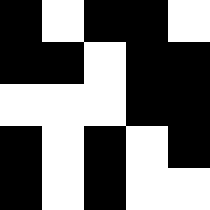[["black", "white", "black", "black", "white"], ["black", "black", "white", "black", "black"], ["white", "white", "white", "black", "black"], ["black", "white", "black", "white", "black"], ["black", "white", "black", "white", "white"]]